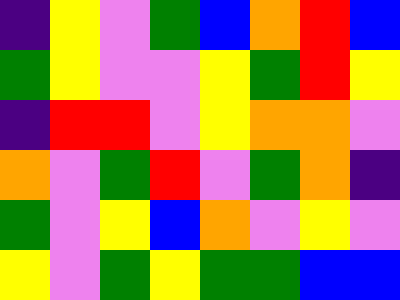[["indigo", "yellow", "violet", "green", "blue", "orange", "red", "blue"], ["green", "yellow", "violet", "violet", "yellow", "green", "red", "yellow"], ["indigo", "red", "red", "violet", "yellow", "orange", "orange", "violet"], ["orange", "violet", "green", "red", "violet", "green", "orange", "indigo"], ["green", "violet", "yellow", "blue", "orange", "violet", "yellow", "violet"], ["yellow", "violet", "green", "yellow", "green", "green", "blue", "blue"]]